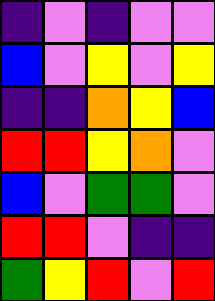[["indigo", "violet", "indigo", "violet", "violet"], ["blue", "violet", "yellow", "violet", "yellow"], ["indigo", "indigo", "orange", "yellow", "blue"], ["red", "red", "yellow", "orange", "violet"], ["blue", "violet", "green", "green", "violet"], ["red", "red", "violet", "indigo", "indigo"], ["green", "yellow", "red", "violet", "red"]]